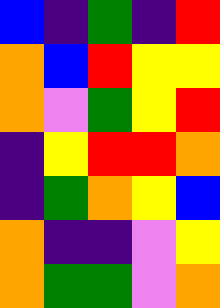[["blue", "indigo", "green", "indigo", "red"], ["orange", "blue", "red", "yellow", "yellow"], ["orange", "violet", "green", "yellow", "red"], ["indigo", "yellow", "red", "red", "orange"], ["indigo", "green", "orange", "yellow", "blue"], ["orange", "indigo", "indigo", "violet", "yellow"], ["orange", "green", "green", "violet", "orange"]]